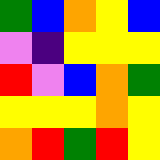[["green", "blue", "orange", "yellow", "blue"], ["violet", "indigo", "yellow", "yellow", "yellow"], ["red", "violet", "blue", "orange", "green"], ["yellow", "yellow", "yellow", "orange", "yellow"], ["orange", "red", "green", "red", "yellow"]]